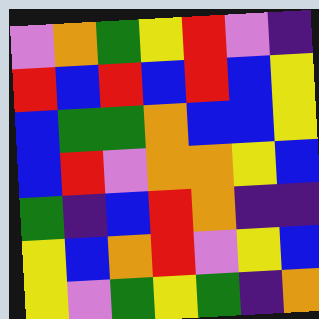[["violet", "orange", "green", "yellow", "red", "violet", "indigo"], ["red", "blue", "red", "blue", "red", "blue", "yellow"], ["blue", "green", "green", "orange", "blue", "blue", "yellow"], ["blue", "red", "violet", "orange", "orange", "yellow", "blue"], ["green", "indigo", "blue", "red", "orange", "indigo", "indigo"], ["yellow", "blue", "orange", "red", "violet", "yellow", "blue"], ["yellow", "violet", "green", "yellow", "green", "indigo", "orange"]]